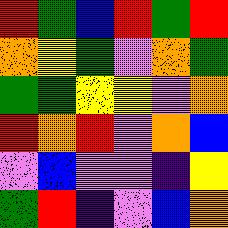[["red", "green", "blue", "red", "green", "red"], ["orange", "yellow", "green", "violet", "orange", "green"], ["green", "green", "yellow", "yellow", "violet", "orange"], ["red", "orange", "red", "violet", "orange", "blue"], ["violet", "blue", "violet", "violet", "indigo", "yellow"], ["green", "red", "indigo", "violet", "blue", "orange"]]